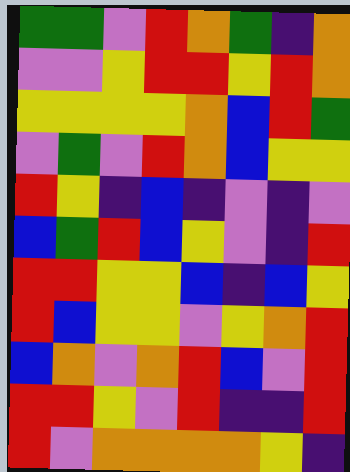[["green", "green", "violet", "red", "orange", "green", "indigo", "orange"], ["violet", "violet", "yellow", "red", "red", "yellow", "red", "orange"], ["yellow", "yellow", "yellow", "yellow", "orange", "blue", "red", "green"], ["violet", "green", "violet", "red", "orange", "blue", "yellow", "yellow"], ["red", "yellow", "indigo", "blue", "indigo", "violet", "indigo", "violet"], ["blue", "green", "red", "blue", "yellow", "violet", "indigo", "red"], ["red", "red", "yellow", "yellow", "blue", "indigo", "blue", "yellow"], ["red", "blue", "yellow", "yellow", "violet", "yellow", "orange", "red"], ["blue", "orange", "violet", "orange", "red", "blue", "violet", "red"], ["red", "red", "yellow", "violet", "red", "indigo", "indigo", "red"], ["red", "violet", "orange", "orange", "orange", "orange", "yellow", "indigo"]]